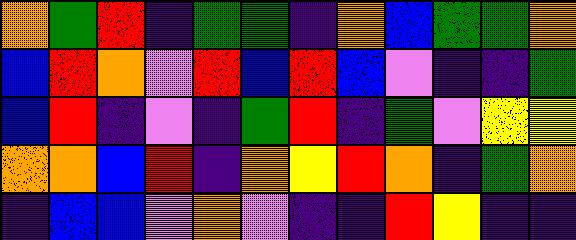[["orange", "green", "red", "indigo", "green", "green", "indigo", "orange", "blue", "green", "green", "orange"], ["blue", "red", "orange", "violet", "red", "blue", "red", "blue", "violet", "indigo", "indigo", "green"], ["blue", "red", "indigo", "violet", "indigo", "green", "red", "indigo", "green", "violet", "yellow", "yellow"], ["orange", "orange", "blue", "red", "indigo", "orange", "yellow", "red", "orange", "indigo", "green", "orange"], ["indigo", "blue", "blue", "violet", "orange", "violet", "indigo", "indigo", "red", "yellow", "indigo", "indigo"]]